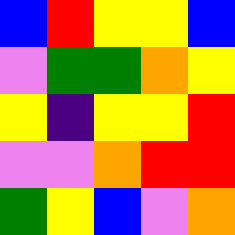[["blue", "red", "yellow", "yellow", "blue"], ["violet", "green", "green", "orange", "yellow"], ["yellow", "indigo", "yellow", "yellow", "red"], ["violet", "violet", "orange", "red", "red"], ["green", "yellow", "blue", "violet", "orange"]]